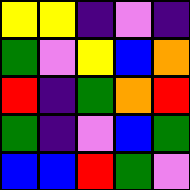[["yellow", "yellow", "indigo", "violet", "indigo"], ["green", "violet", "yellow", "blue", "orange"], ["red", "indigo", "green", "orange", "red"], ["green", "indigo", "violet", "blue", "green"], ["blue", "blue", "red", "green", "violet"]]